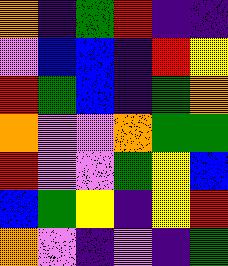[["orange", "indigo", "green", "red", "indigo", "indigo"], ["violet", "blue", "blue", "indigo", "red", "yellow"], ["red", "green", "blue", "indigo", "green", "orange"], ["orange", "violet", "violet", "orange", "green", "green"], ["red", "violet", "violet", "green", "yellow", "blue"], ["blue", "green", "yellow", "indigo", "yellow", "red"], ["orange", "violet", "indigo", "violet", "indigo", "green"]]